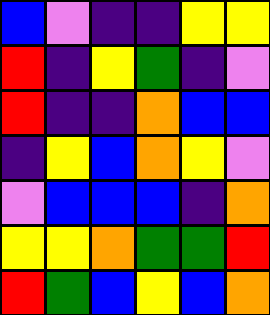[["blue", "violet", "indigo", "indigo", "yellow", "yellow"], ["red", "indigo", "yellow", "green", "indigo", "violet"], ["red", "indigo", "indigo", "orange", "blue", "blue"], ["indigo", "yellow", "blue", "orange", "yellow", "violet"], ["violet", "blue", "blue", "blue", "indigo", "orange"], ["yellow", "yellow", "orange", "green", "green", "red"], ["red", "green", "blue", "yellow", "blue", "orange"]]